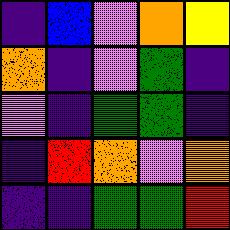[["indigo", "blue", "violet", "orange", "yellow"], ["orange", "indigo", "violet", "green", "indigo"], ["violet", "indigo", "green", "green", "indigo"], ["indigo", "red", "orange", "violet", "orange"], ["indigo", "indigo", "green", "green", "red"]]